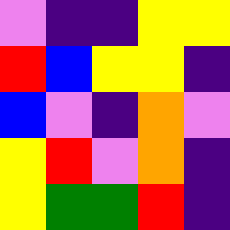[["violet", "indigo", "indigo", "yellow", "yellow"], ["red", "blue", "yellow", "yellow", "indigo"], ["blue", "violet", "indigo", "orange", "violet"], ["yellow", "red", "violet", "orange", "indigo"], ["yellow", "green", "green", "red", "indigo"]]